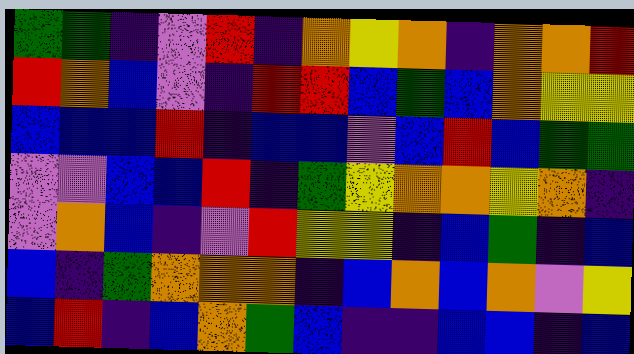[["green", "green", "indigo", "violet", "red", "indigo", "orange", "yellow", "orange", "indigo", "orange", "orange", "red"], ["red", "orange", "blue", "violet", "indigo", "red", "red", "blue", "green", "blue", "orange", "yellow", "yellow"], ["blue", "blue", "blue", "red", "indigo", "blue", "blue", "violet", "blue", "red", "blue", "green", "green"], ["violet", "violet", "blue", "blue", "red", "indigo", "green", "yellow", "orange", "orange", "yellow", "orange", "indigo"], ["violet", "orange", "blue", "indigo", "violet", "red", "yellow", "yellow", "indigo", "blue", "green", "indigo", "blue"], ["blue", "indigo", "green", "orange", "orange", "orange", "indigo", "blue", "orange", "blue", "orange", "violet", "yellow"], ["blue", "red", "indigo", "blue", "orange", "green", "blue", "indigo", "indigo", "blue", "blue", "indigo", "blue"]]